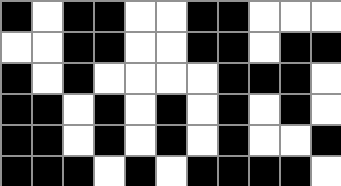[["black", "white", "black", "black", "white", "white", "black", "black", "white", "white", "white"], ["white", "white", "black", "black", "white", "white", "black", "black", "white", "black", "black"], ["black", "white", "black", "white", "white", "white", "white", "black", "black", "black", "white"], ["black", "black", "white", "black", "white", "black", "white", "black", "white", "black", "white"], ["black", "black", "white", "black", "white", "black", "white", "black", "white", "white", "black"], ["black", "black", "black", "white", "black", "white", "black", "black", "black", "black", "white"]]